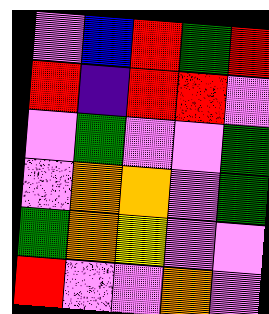[["violet", "blue", "red", "green", "red"], ["red", "indigo", "red", "red", "violet"], ["violet", "green", "violet", "violet", "green"], ["violet", "orange", "orange", "violet", "green"], ["green", "orange", "yellow", "violet", "violet"], ["red", "violet", "violet", "orange", "violet"]]